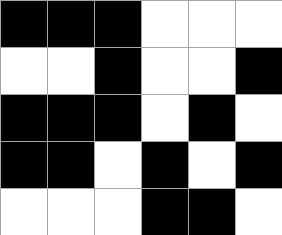[["black", "black", "black", "white", "white", "white"], ["white", "white", "black", "white", "white", "black"], ["black", "black", "black", "white", "black", "white"], ["black", "black", "white", "black", "white", "black"], ["white", "white", "white", "black", "black", "white"]]